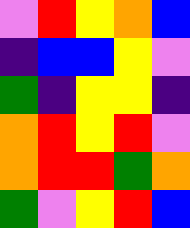[["violet", "red", "yellow", "orange", "blue"], ["indigo", "blue", "blue", "yellow", "violet"], ["green", "indigo", "yellow", "yellow", "indigo"], ["orange", "red", "yellow", "red", "violet"], ["orange", "red", "red", "green", "orange"], ["green", "violet", "yellow", "red", "blue"]]